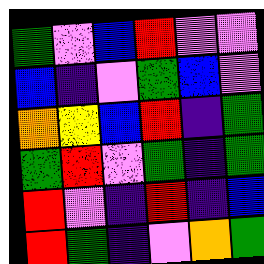[["green", "violet", "blue", "red", "violet", "violet"], ["blue", "indigo", "violet", "green", "blue", "violet"], ["orange", "yellow", "blue", "red", "indigo", "green"], ["green", "red", "violet", "green", "indigo", "green"], ["red", "violet", "indigo", "red", "indigo", "blue"], ["red", "green", "indigo", "violet", "orange", "green"]]